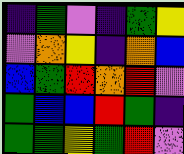[["indigo", "green", "violet", "indigo", "green", "yellow"], ["violet", "orange", "yellow", "indigo", "orange", "blue"], ["blue", "green", "red", "orange", "red", "violet"], ["green", "blue", "blue", "red", "green", "indigo"], ["green", "green", "yellow", "green", "red", "violet"]]